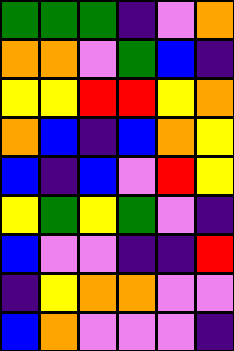[["green", "green", "green", "indigo", "violet", "orange"], ["orange", "orange", "violet", "green", "blue", "indigo"], ["yellow", "yellow", "red", "red", "yellow", "orange"], ["orange", "blue", "indigo", "blue", "orange", "yellow"], ["blue", "indigo", "blue", "violet", "red", "yellow"], ["yellow", "green", "yellow", "green", "violet", "indigo"], ["blue", "violet", "violet", "indigo", "indigo", "red"], ["indigo", "yellow", "orange", "orange", "violet", "violet"], ["blue", "orange", "violet", "violet", "violet", "indigo"]]